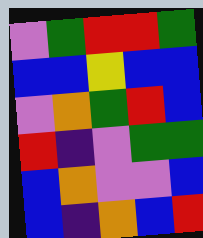[["violet", "green", "red", "red", "green"], ["blue", "blue", "yellow", "blue", "blue"], ["violet", "orange", "green", "red", "blue"], ["red", "indigo", "violet", "green", "green"], ["blue", "orange", "violet", "violet", "blue"], ["blue", "indigo", "orange", "blue", "red"]]